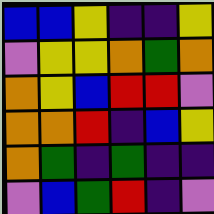[["blue", "blue", "yellow", "indigo", "indigo", "yellow"], ["violet", "yellow", "yellow", "orange", "green", "orange"], ["orange", "yellow", "blue", "red", "red", "violet"], ["orange", "orange", "red", "indigo", "blue", "yellow"], ["orange", "green", "indigo", "green", "indigo", "indigo"], ["violet", "blue", "green", "red", "indigo", "violet"]]